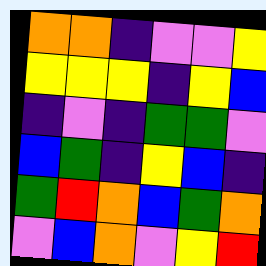[["orange", "orange", "indigo", "violet", "violet", "yellow"], ["yellow", "yellow", "yellow", "indigo", "yellow", "blue"], ["indigo", "violet", "indigo", "green", "green", "violet"], ["blue", "green", "indigo", "yellow", "blue", "indigo"], ["green", "red", "orange", "blue", "green", "orange"], ["violet", "blue", "orange", "violet", "yellow", "red"]]